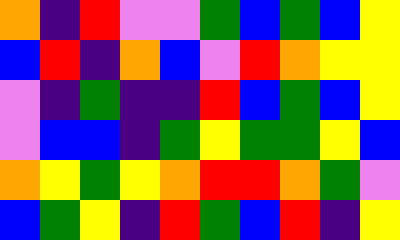[["orange", "indigo", "red", "violet", "violet", "green", "blue", "green", "blue", "yellow"], ["blue", "red", "indigo", "orange", "blue", "violet", "red", "orange", "yellow", "yellow"], ["violet", "indigo", "green", "indigo", "indigo", "red", "blue", "green", "blue", "yellow"], ["violet", "blue", "blue", "indigo", "green", "yellow", "green", "green", "yellow", "blue"], ["orange", "yellow", "green", "yellow", "orange", "red", "red", "orange", "green", "violet"], ["blue", "green", "yellow", "indigo", "red", "green", "blue", "red", "indigo", "yellow"]]